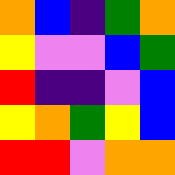[["orange", "blue", "indigo", "green", "orange"], ["yellow", "violet", "violet", "blue", "green"], ["red", "indigo", "indigo", "violet", "blue"], ["yellow", "orange", "green", "yellow", "blue"], ["red", "red", "violet", "orange", "orange"]]